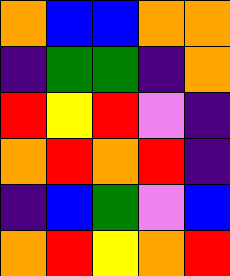[["orange", "blue", "blue", "orange", "orange"], ["indigo", "green", "green", "indigo", "orange"], ["red", "yellow", "red", "violet", "indigo"], ["orange", "red", "orange", "red", "indigo"], ["indigo", "blue", "green", "violet", "blue"], ["orange", "red", "yellow", "orange", "red"]]